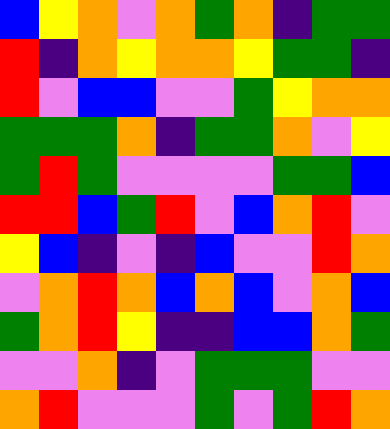[["blue", "yellow", "orange", "violet", "orange", "green", "orange", "indigo", "green", "green"], ["red", "indigo", "orange", "yellow", "orange", "orange", "yellow", "green", "green", "indigo"], ["red", "violet", "blue", "blue", "violet", "violet", "green", "yellow", "orange", "orange"], ["green", "green", "green", "orange", "indigo", "green", "green", "orange", "violet", "yellow"], ["green", "red", "green", "violet", "violet", "violet", "violet", "green", "green", "blue"], ["red", "red", "blue", "green", "red", "violet", "blue", "orange", "red", "violet"], ["yellow", "blue", "indigo", "violet", "indigo", "blue", "violet", "violet", "red", "orange"], ["violet", "orange", "red", "orange", "blue", "orange", "blue", "violet", "orange", "blue"], ["green", "orange", "red", "yellow", "indigo", "indigo", "blue", "blue", "orange", "green"], ["violet", "violet", "orange", "indigo", "violet", "green", "green", "green", "violet", "violet"], ["orange", "red", "violet", "violet", "violet", "green", "violet", "green", "red", "orange"]]